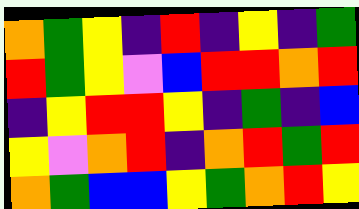[["orange", "green", "yellow", "indigo", "red", "indigo", "yellow", "indigo", "green"], ["red", "green", "yellow", "violet", "blue", "red", "red", "orange", "red"], ["indigo", "yellow", "red", "red", "yellow", "indigo", "green", "indigo", "blue"], ["yellow", "violet", "orange", "red", "indigo", "orange", "red", "green", "red"], ["orange", "green", "blue", "blue", "yellow", "green", "orange", "red", "yellow"]]